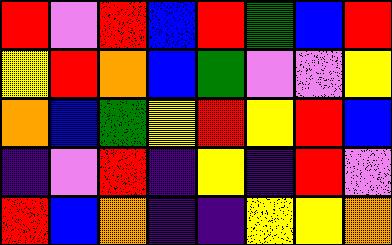[["red", "violet", "red", "blue", "red", "green", "blue", "red"], ["yellow", "red", "orange", "blue", "green", "violet", "violet", "yellow"], ["orange", "blue", "green", "yellow", "red", "yellow", "red", "blue"], ["indigo", "violet", "red", "indigo", "yellow", "indigo", "red", "violet"], ["red", "blue", "orange", "indigo", "indigo", "yellow", "yellow", "orange"]]